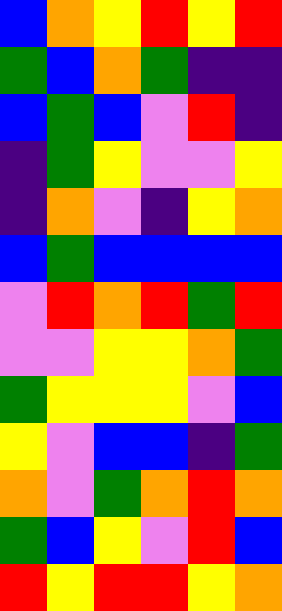[["blue", "orange", "yellow", "red", "yellow", "red"], ["green", "blue", "orange", "green", "indigo", "indigo"], ["blue", "green", "blue", "violet", "red", "indigo"], ["indigo", "green", "yellow", "violet", "violet", "yellow"], ["indigo", "orange", "violet", "indigo", "yellow", "orange"], ["blue", "green", "blue", "blue", "blue", "blue"], ["violet", "red", "orange", "red", "green", "red"], ["violet", "violet", "yellow", "yellow", "orange", "green"], ["green", "yellow", "yellow", "yellow", "violet", "blue"], ["yellow", "violet", "blue", "blue", "indigo", "green"], ["orange", "violet", "green", "orange", "red", "orange"], ["green", "blue", "yellow", "violet", "red", "blue"], ["red", "yellow", "red", "red", "yellow", "orange"]]